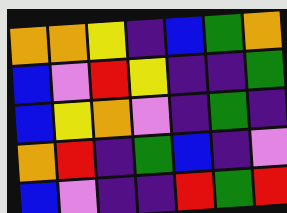[["orange", "orange", "yellow", "indigo", "blue", "green", "orange"], ["blue", "violet", "red", "yellow", "indigo", "indigo", "green"], ["blue", "yellow", "orange", "violet", "indigo", "green", "indigo"], ["orange", "red", "indigo", "green", "blue", "indigo", "violet"], ["blue", "violet", "indigo", "indigo", "red", "green", "red"]]